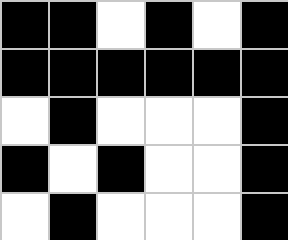[["black", "black", "white", "black", "white", "black"], ["black", "black", "black", "black", "black", "black"], ["white", "black", "white", "white", "white", "black"], ["black", "white", "black", "white", "white", "black"], ["white", "black", "white", "white", "white", "black"]]